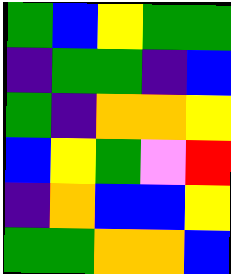[["green", "blue", "yellow", "green", "green"], ["indigo", "green", "green", "indigo", "blue"], ["green", "indigo", "orange", "orange", "yellow"], ["blue", "yellow", "green", "violet", "red"], ["indigo", "orange", "blue", "blue", "yellow"], ["green", "green", "orange", "orange", "blue"]]